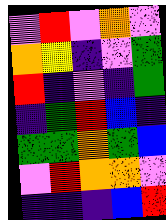[["violet", "red", "violet", "orange", "violet"], ["orange", "yellow", "indigo", "violet", "green"], ["red", "indigo", "violet", "indigo", "green"], ["indigo", "green", "red", "blue", "indigo"], ["green", "green", "orange", "green", "blue"], ["violet", "red", "orange", "orange", "violet"], ["indigo", "indigo", "indigo", "blue", "red"]]